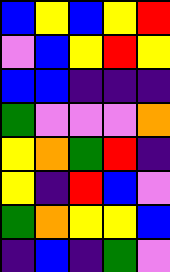[["blue", "yellow", "blue", "yellow", "red"], ["violet", "blue", "yellow", "red", "yellow"], ["blue", "blue", "indigo", "indigo", "indigo"], ["green", "violet", "violet", "violet", "orange"], ["yellow", "orange", "green", "red", "indigo"], ["yellow", "indigo", "red", "blue", "violet"], ["green", "orange", "yellow", "yellow", "blue"], ["indigo", "blue", "indigo", "green", "violet"]]